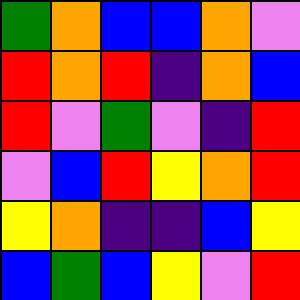[["green", "orange", "blue", "blue", "orange", "violet"], ["red", "orange", "red", "indigo", "orange", "blue"], ["red", "violet", "green", "violet", "indigo", "red"], ["violet", "blue", "red", "yellow", "orange", "red"], ["yellow", "orange", "indigo", "indigo", "blue", "yellow"], ["blue", "green", "blue", "yellow", "violet", "red"]]